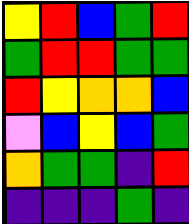[["yellow", "red", "blue", "green", "red"], ["green", "red", "red", "green", "green"], ["red", "yellow", "orange", "orange", "blue"], ["violet", "blue", "yellow", "blue", "green"], ["orange", "green", "green", "indigo", "red"], ["indigo", "indigo", "indigo", "green", "indigo"]]